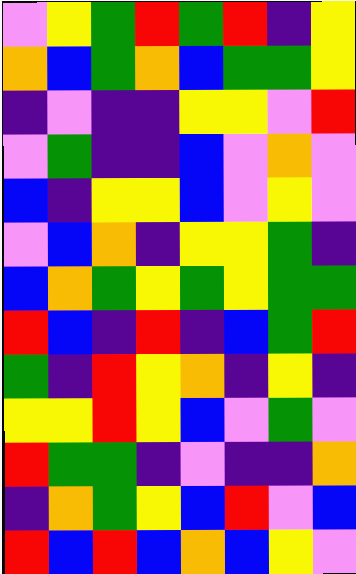[["violet", "yellow", "green", "red", "green", "red", "indigo", "yellow"], ["orange", "blue", "green", "orange", "blue", "green", "green", "yellow"], ["indigo", "violet", "indigo", "indigo", "yellow", "yellow", "violet", "red"], ["violet", "green", "indigo", "indigo", "blue", "violet", "orange", "violet"], ["blue", "indigo", "yellow", "yellow", "blue", "violet", "yellow", "violet"], ["violet", "blue", "orange", "indigo", "yellow", "yellow", "green", "indigo"], ["blue", "orange", "green", "yellow", "green", "yellow", "green", "green"], ["red", "blue", "indigo", "red", "indigo", "blue", "green", "red"], ["green", "indigo", "red", "yellow", "orange", "indigo", "yellow", "indigo"], ["yellow", "yellow", "red", "yellow", "blue", "violet", "green", "violet"], ["red", "green", "green", "indigo", "violet", "indigo", "indigo", "orange"], ["indigo", "orange", "green", "yellow", "blue", "red", "violet", "blue"], ["red", "blue", "red", "blue", "orange", "blue", "yellow", "violet"]]